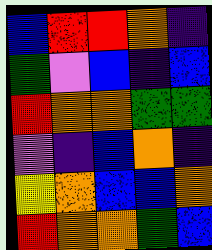[["blue", "red", "red", "orange", "indigo"], ["green", "violet", "blue", "indigo", "blue"], ["red", "orange", "orange", "green", "green"], ["violet", "indigo", "blue", "orange", "indigo"], ["yellow", "orange", "blue", "blue", "orange"], ["red", "orange", "orange", "green", "blue"]]